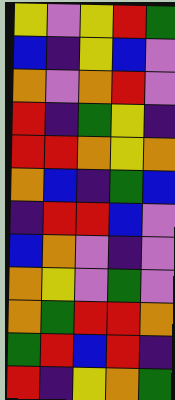[["yellow", "violet", "yellow", "red", "green"], ["blue", "indigo", "yellow", "blue", "violet"], ["orange", "violet", "orange", "red", "violet"], ["red", "indigo", "green", "yellow", "indigo"], ["red", "red", "orange", "yellow", "orange"], ["orange", "blue", "indigo", "green", "blue"], ["indigo", "red", "red", "blue", "violet"], ["blue", "orange", "violet", "indigo", "violet"], ["orange", "yellow", "violet", "green", "violet"], ["orange", "green", "red", "red", "orange"], ["green", "red", "blue", "red", "indigo"], ["red", "indigo", "yellow", "orange", "green"]]